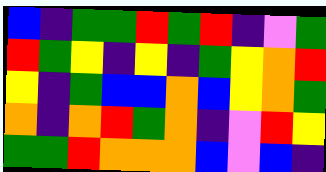[["blue", "indigo", "green", "green", "red", "green", "red", "indigo", "violet", "green"], ["red", "green", "yellow", "indigo", "yellow", "indigo", "green", "yellow", "orange", "red"], ["yellow", "indigo", "green", "blue", "blue", "orange", "blue", "yellow", "orange", "green"], ["orange", "indigo", "orange", "red", "green", "orange", "indigo", "violet", "red", "yellow"], ["green", "green", "red", "orange", "orange", "orange", "blue", "violet", "blue", "indigo"]]